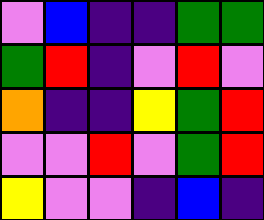[["violet", "blue", "indigo", "indigo", "green", "green"], ["green", "red", "indigo", "violet", "red", "violet"], ["orange", "indigo", "indigo", "yellow", "green", "red"], ["violet", "violet", "red", "violet", "green", "red"], ["yellow", "violet", "violet", "indigo", "blue", "indigo"]]